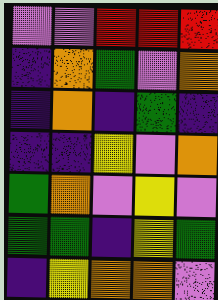[["violet", "violet", "red", "red", "red"], ["indigo", "orange", "green", "violet", "orange"], ["indigo", "orange", "indigo", "green", "indigo"], ["indigo", "indigo", "yellow", "violet", "orange"], ["green", "orange", "violet", "yellow", "violet"], ["green", "green", "indigo", "yellow", "green"], ["indigo", "yellow", "orange", "orange", "violet"]]